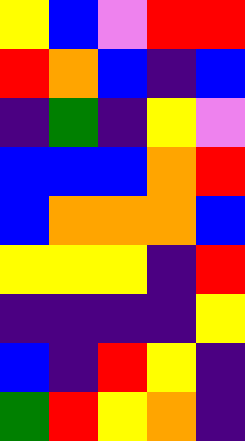[["yellow", "blue", "violet", "red", "red"], ["red", "orange", "blue", "indigo", "blue"], ["indigo", "green", "indigo", "yellow", "violet"], ["blue", "blue", "blue", "orange", "red"], ["blue", "orange", "orange", "orange", "blue"], ["yellow", "yellow", "yellow", "indigo", "red"], ["indigo", "indigo", "indigo", "indigo", "yellow"], ["blue", "indigo", "red", "yellow", "indigo"], ["green", "red", "yellow", "orange", "indigo"]]